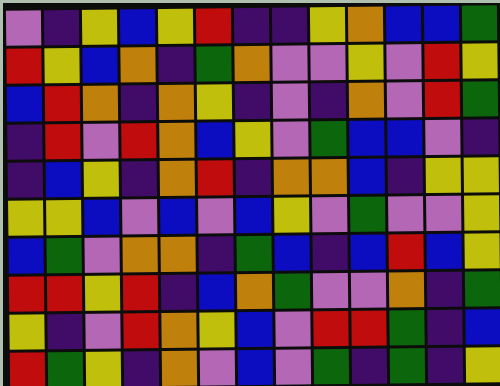[["violet", "indigo", "yellow", "blue", "yellow", "red", "indigo", "indigo", "yellow", "orange", "blue", "blue", "green"], ["red", "yellow", "blue", "orange", "indigo", "green", "orange", "violet", "violet", "yellow", "violet", "red", "yellow"], ["blue", "red", "orange", "indigo", "orange", "yellow", "indigo", "violet", "indigo", "orange", "violet", "red", "green"], ["indigo", "red", "violet", "red", "orange", "blue", "yellow", "violet", "green", "blue", "blue", "violet", "indigo"], ["indigo", "blue", "yellow", "indigo", "orange", "red", "indigo", "orange", "orange", "blue", "indigo", "yellow", "yellow"], ["yellow", "yellow", "blue", "violet", "blue", "violet", "blue", "yellow", "violet", "green", "violet", "violet", "yellow"], ["blue", "green", "violet", "orange", "orange", "indigo", "green", "blue", "indigo", "blue", "red", "blue", "yellow"], ["red", "red", "yellow", "red", "indigo", "blue", "orange", "green", "violet", "violet", "orange", "indigo", "green"], ["yellow", "indigo", "violet", "red", "orange", "yellow", "blue", "violet", "red", "red", "green", "indigo", "blue"], ["red", "green", "yellow", "indigo", "orange", "violet", "blue", "violet", "green", "indigo", "green", "indigo", "yellow"]]